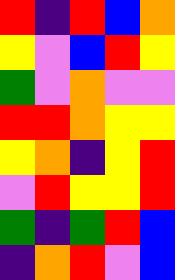[["red", "indigo", "red", "blue", "orange"], ["yellow", "violet", "blue", "red", "yellow"], ["green", "violet", "orange", "violet", "violet"], ["red", "red", "orange", "yellow", "yellow"], ["yellow", "orange", "indigo", "yellow", "red"], ["violet", "red", "yellow", "yellow", "red"], ["green", "indigo", "green", "red", "blue"], ["indigo", "orange", "red", "violet", "blue"]]